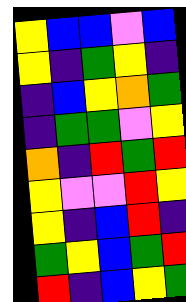[["yellow", "blue", "blue", "violet", "blue"], ["yellow", "indigo", "green", "yellow", "indigo"], ["indigo", "blue", "yellow", "orange", "green"], ["indigo", "green", "green", "violet", "yellow"], ["orange", "indigo", "red", "green", "red"], ["yellow", "violet", "violet", "red", "yellow"], ["yellow", "indigo", "blue", "red", "indigo"], ["green", "yellow", "blue", "green", "red"], ["red", "indigo", "blue", "yellow", "green"]]